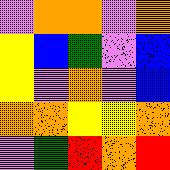[["violet", "orange", "orange", "violet", "orange"], ["yellow", "blue", "green", "violet", "blue"], ["yellow", "violet", "orange", "violet", "blue"], ["orange", "orange", "yellow", "yellow", "orange"], ["violet", "green", "red", "orange", "red"]]